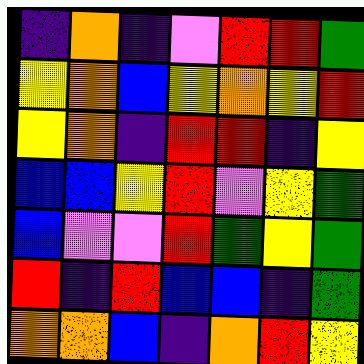[["indigo", "orange", "indigo", "violet", "red", "red", "green"], ["yellow", "orange", "blue", "yellow", "orange", "yellow", "red"], ["yellow", "orange", "indigo", "red", "red", "indigo", "yellow"], ["blue", "blue", "yellow", "red", "violet", "yellow", "green"], ["blue", "violet", "violet", "red", "green", "yellow", "green"], ["red", "indigo", "red", "blue", "blue", "indigo", "green"], ["orange", "orange", "blue", "indigo", "orange", "red", "yellow"]]